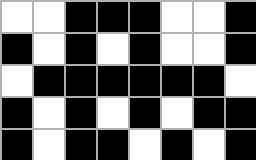[["white", "white", "black", "black", "black", "white", "white", "black"], ["black", "white", "black", "white", "black", "white", "white", "black"], ["white", "black", "black", "black", "black", "black", "black", "white"], ["black", "white", "black", "white", "black", "white", "black", "black"], ["black", "white", "black", "black", "white", "black", "white", "black"]]